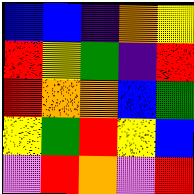[["blue", "blue", "indigo", "orange", "yellow"], ["red", "yellow", "green", "indigo", "red"], ["red", "orange", "orange", "blue", "green"], ["yellow", "green", "red", "yellow", "blue"], ["violet", "red", "orange", "violet", "red"]]